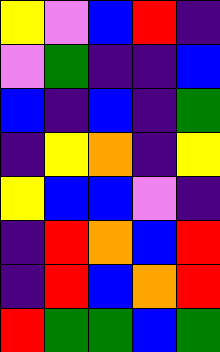[["yellow", "violet", "blue", "red", "indigo"], ["violet", "green", "indigo", "indigo", "blue"], ["blue", "indigo", "blue", "indigo", "green"], ["indigo", "yellow", "orange", "indigo", "yellow"], ["yellow", "blue", "blue", "violet", "indigo"], ["indigo", "red", "orange", "blue", "red"], ["indigo", "red", "blue", "orange", "red"], ["red", "green", "green", "blue", "green"]]